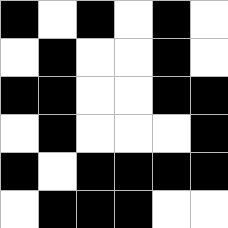[["black", "white", "black", "white", "black", "white"], ["white", "black", "white", "white", "black", "white"], ["black", "black", "white", "white", "black", "black"], ["white", "black", "white", "white", "white", "black"], ["black", "white", "black", "black", "black", "black"], ["white", "black", "black", "black", "white", "white"]]